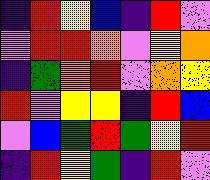[["indigo", "red", "yellow", "blue", "indigo", "red", "violet"], ["violet", "red", "red", "orange", "violet", "yellow", "orange"], ["indigo", "green", "orange", "red", "violet", "orange", "yellow"], ["red", "violet", "yellow", "yellow", "indigo", "red", "blue"], ["violet", "blue", "green", "red", "green", "yellow", "red"], ["indigo", "red", "yellow", "green", "indigo", "red", "violet"]]